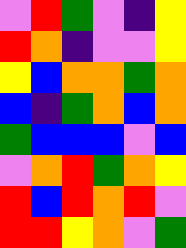[["violet", "red", "green", "violet", "indigo", "yellow"], ["red", "orange", "indigo", "violet", "violet", "yellow"], ["yellow", "blue", "orange", "orange", "green", "orange"], ["blue", "indigo", "green", "orange", "blue", "orange"], ["green", "blue", "blue", "blue", "violet", "blue"], ["violet", "orange", "red", "green", "orange", "yellow"], ["red", "blue", "red", "orange", "red", "violet"], ["red", "red", "yellow", "orange", "violet", "green"]]